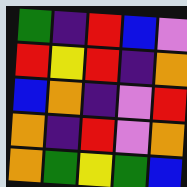[["green", "indigo", "red", "blue", "violet"], ["red", "yellow", "red", "indigo", "orange"], ["blue", "orange", "indigo", "violet", "red"], ["orange", "indigo", "red", "violet", "orange"], ["orange", "green", "yellow", "green", "blue"]]